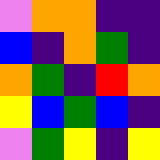[["violet", "orange", "orange", "indigo", "indigo"], ["blue", "indigo", "orange", "green", "indigo"], ["orange", "green", "indigo", "red", "orange"], ["yellow", "blue", "green", "blue", "indigo"], ["violet", "green", "yellow", "indigo", "yellow"]]